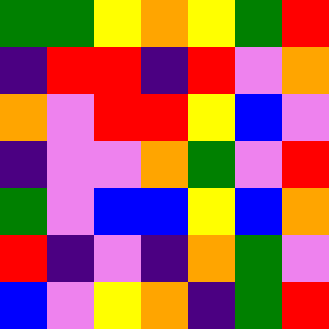[["green", "green", "yellow", "orange", "yellow", "green", "red"], ["indigo", "red", "red", "indigo", "red", "violet", "orange"], ["orange", "violet", "red", "red", "yellow", "blue", "violet"], ["indigo", "violet", "violet", "orange", "green", "violet", "red"], ["green", "violet", "blue", "blue", "yellow", "blue", "orange"], ["red", "indigo", "violet", "indigo", "orange", "green", "violet"], ["blue", "violet", "yellow", "orange", "indigo", "green", "red"]]